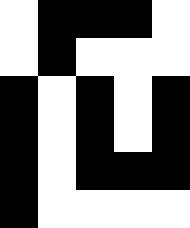[["white", "black", "black", "black", "white"], ["white", "black", "white", "white", "white"], ["black", "white", "black", "white", "black"], ["black", "white", "black", "white", "black"], ["black", "white", "black", "black", "black"], ["black", "white", "white", "white", "white"]]